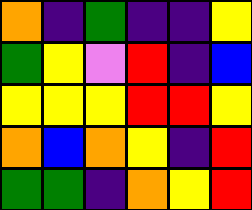[["orange", "indigo", "green", "indigo", "indigo", "yellow"], ["green", "yellow", "violet", "red", "indigo", "blue"], ["yellow", "yellow", "yellow", "red", "red", "yellow"], ["orange", "blue", "orange", "yellow", "indigo", "red"], ["green", "green", "indigo", "orange", "yellow", "red"]]